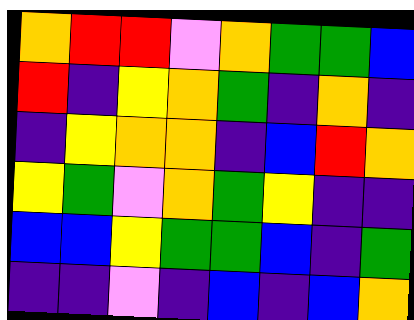[["orange", "red", "red", "violet", "orange", "green", "green", "blue"], ["red", "indigo", "yellow", "orange", "green", "indigo", "orange", "indigo"], ["indigo", "yellow", "orange", "orange", "indigo", "blue", "red", "orange"], ["yellow", "green", "violet", "orange", "green", "yellow", "indigo", "indigo"], ["blue", "blue", "yellow", "green", "green", "blue", "indigo", "green"], ["indigo", "indigo", "violet", "indigo", "blue", "indigo", "blue", "orange"]]